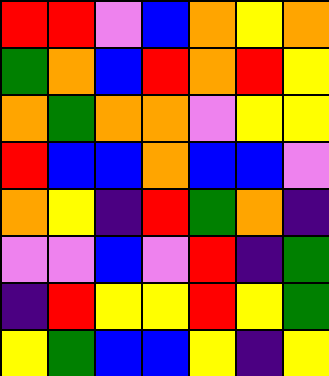[["red", "red", "violet", "blue", "orange", "yellow", "orange"], ["green", "orange", "blue", "red", "orange", "red", "yellow"], ["orange", "green", "orange", "orange", "violet", "yellow", "yellow"], ["red", "blue", "blue", "orange", "blue", "blue", "violet"], ["orange", "yellow", "indigo", "red", "green", "orange", "indigo"], ["violet", "violet", "blue", "violet", "red", "indigo", "green"], ["indigo", "red", "yellow", "yellow", "red", "yellow", "green"], ["yellow", "green", "blue", "blue", "yellow", "indigo", "yellow"]]